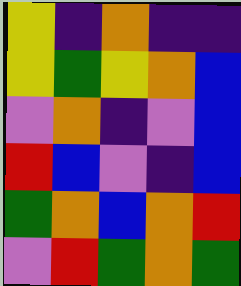[["yellow", "indigo", "orange", "indigo", "indigo"], ["yellow", "green", "yellow", "orange", "blue"], ["violet", "orange", "indigo", "violet", "blue"], ["red", "blue", "violet", "indigo", "blue"], ["green", "orange", "blue", "orange", "red"], ["violet", "red", "green", "orange", "green"]]